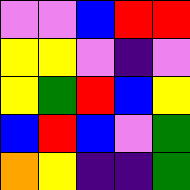[["violet", "violet", "blue", "red", "red"], ["yellow", "yellow", "violet", "indigo", "violet"], ["yellow", "green", "red", "blue", "yellow"], ["blue", "red", "blue", "violet", "green"], ["orange", "yellow", "indigo", "indigo", "green"]]